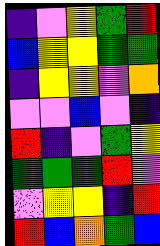[["indigo", "violet", "yellow", "green", "red"], ["blue", "yellow", "yellow", "green", "green"], ["indigo", "yellow", "yellow", "violet", "orange"], ["violet", "violet", "blue", "violet", "indigo"], ["red", "indigo", "violet", "green", "yellow"], ["green", "green", "green", "red", "violet"], ["violet", "yellow", "yellow", "indigo", "red"], ["red", "blue", "orange", "green", "blue"]]